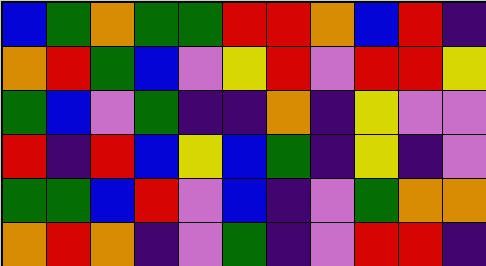[["blue", "green", "orange", "green", "green", "red", "red", "orange", "blue", "red", "indigo"], ["orange", "red", "green", "blue", "violet", "yellow", "red", "violet", "red", "red", "yellow"], ["green", "blue", "violet", "green", "indigo", "indigo", "orange", "indigo", "yellow", "violet", "violet"], ["red", "indigo", "red", "blue", "yellow", "blue", "green", "indigo", "yellow", "indigo", "violet"], ["green", "green", "blue", "red", "violet", "blue", "indigo", "violet", "green", "orange", "orange"], ["orange", "red", "orange", "indigo", "violet", "green", "indigo", "violet", "red", "red", "indigo"]]